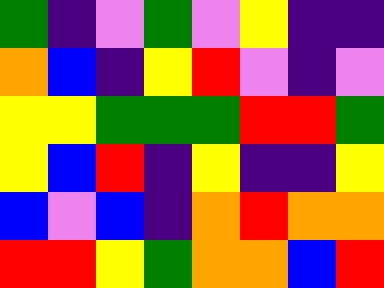[["green", "indigo", "violet", "green", "violet", "yellow", "indigo", "indigo"], ["orange", "blue", "indigo", "yellow", "red", "violet", "indigo", "violet"], ["yellow", "yellow", "green", "green", "green", "red", "red", "green"], ["yellow", "blue", "red", "indigo", "yellow", "indigo", "indigo", "yellow"], ["blue", "violet", "blue", "indigo", "orange", "red", "orange", "orange"], ["red", "red", "yellow", "green", "orange", "orange", "blue", "red"]]